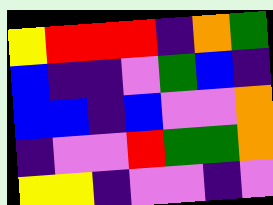[["yellow", "red", "red", "red", "indigo", "orange", "green"], ["blue", "indigo", "indigo", "violet", "green", "blue", "indigo"], ["blue", "blue", "indigo", "blue", "violet", "violet", "orange"], ["indigo", "violet", "violet", "red", "green", "green", "orange"], ["yellow", "yellow", "indigo", "violet", "violet", "indigo", "violet"]]